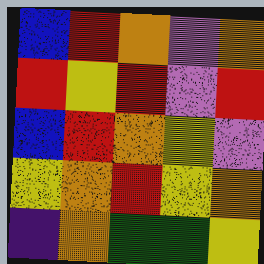[["blue", "red", "orange", "violet", "orange"], ["red", "yellow", "red", "violet", "red"], ["blue", "red", "orange", "yellow", "violet"], ["yellow", "orange", "red", "yellow", "orange"], ["indigo", "orange", "green", "green", "yellow"]]